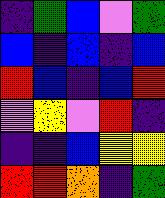[["indigo", "green", "blue", "violet", "green"], ["blue", "indigo", "blue", "indigo", "blue"], ["red", "blue", "indigo", "blue", "red"], ["violet", "yellow", "violet", "red", "indigo"], ["indigo", "indigo", "blue", "yellow", "yellow"], ["red", "red", "orange", "indigo", "green"]]